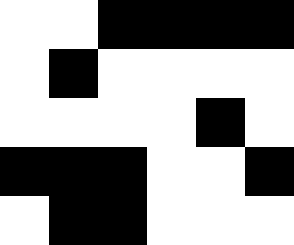[["white", "white", "black", "black", "black", "black"], ["white", "black", "white", "white", "white", "white"], ["white", "white", "white", "white", "black", "white"], ["black", "black", "black", "white", "white", "black"], ["white", "black", "black", "white", "white", "white"]]